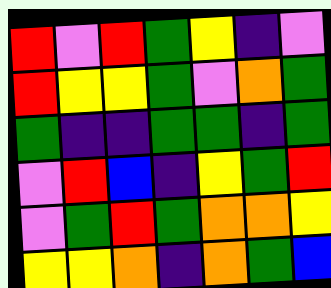[["red", "violet", "red", "green", "yellow", "indigo", "violet"], ["red", "yellow", "yellow", "green", "violet", "orange", "green"], ["green", "indigo", "indigo", "green", "green", "indigo", "green"], ["violet", "red", "blue", "indigo", "yellow", "green", "red"], ["violet", "green", "red", "green", "orange", "orange", "yellow"], ["yellow", "yellow", "orange", "indigo", "orange", "green", "blue"]]